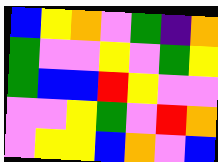[["blue", "yellow", "orange", "violet", "green", "indigo", "orange"], ["green", "violet", "violet", "yellow", "violet", "green", "yellow"], ["green", "blue", "blue", "red", "yellow", "violet", "violet"], ["violet", "violet", "yellow", "green", "violet", "red", "orange"], ["violet", "yellow", "yellow", "blue", "orange", "violet", "blue"]]